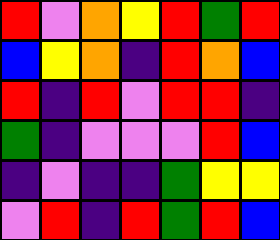[["red", "violet", "orange", "yellow", "red", "green", "red"], ["blue", "yellow", "orange", "indigo", "red", "orange", "blue"], ["red", "indigo", "red", "violet", "red", "red", "indigo"], ["green", "indigo", "violet", "violet", "violet", "red", "blue"], ["indigo", "violet", "indigo", "indigo", "green", "yellow", "yellow"], ["violet", "red", "indigo", "red", "green", "red", "blue"]]